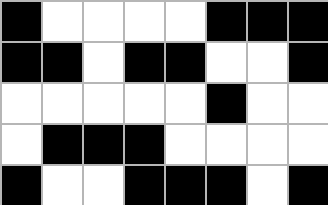[["black", "white", "white", "white", "white", "black", "black", "black"], ["black", "black", "white", "black", "black", "white", "white", "black"], ["white", "white", "white", "white", "white", "black", "white", "white"], ["white", "black", "black", "black", "white", "white", "white", "white"], ["black", "white", "white", "black", "black", "black", "white", "black"]]